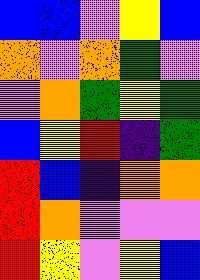[["blue", "blue", "violet", "yellow", "blue"], ["orange", "violet", "orange", "green", "violet"], ["violet", "orange", "green", "yellow", "green"], ["blue", "yellow", "red", "indigo", "green"], ["red", "blue", "indigo", "orange", "orange"], ["red", "orange", "violet", "violet", "violet"], ["red", "yellow", "violet", "yellow", "blue"]]